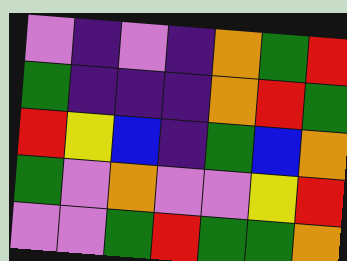[["violet", "indigo", "violet", "indigo", "orange", "green", "red"], ["green", "indigo", "indigo", "indigo", "orange", "red", "green"], ["red", "yellow", "blue", "indigo", "green", "blue", "orange"], ["green", "violet", "orange", "violet", "violet", "yellow", "red"], ["violet", "violet", "green", "red", "green", "green", "orange"]]